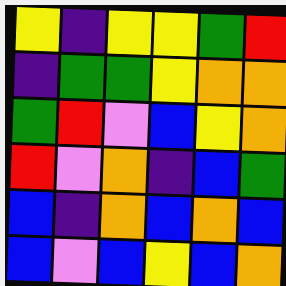[["yellow", "indigo", "yellow", "yellow", "green", "red"], ["indigo", "green", "green", "yellow", "orange", "orange"], ["green", "red", "violet", "blue", "yellow", "orange"], ["red", "violet", "orange", "indigo", "blue", "green"], ["blue", "indigo", "orange", "blue", "orange", "blue"], ["blue", "violet", "blue", "yellow", "blue", "orange"]]